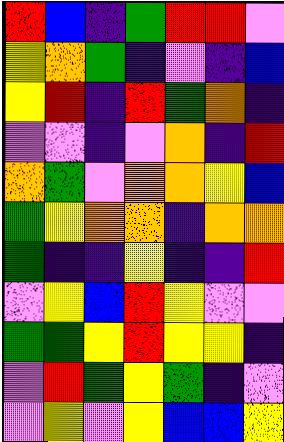[["red", "blue", "indigo", "green", "red", "red", "violet"], ["yellow", "orange", "green", "indigo", "violet", "indigo", "blue"], ["yellow", "red", "indigo", "red", "green", "orange", "indigo"], ["violet", "violet", "indigo", "violet", "orange", "indigo", "red"], ["orange", "green", "violet", "orange", "orange", "yellow", "blue"], ["green", "yellow", "orange", "orange", "indigo", "orange", "orange"], ["green", "indigo", "indigo", "yellow", "indigo", "indigo", "red"], ["violet", "yellow", "blue", "red", "yellow", "violet", "violet"], ["green", "green", "yellow", "red", "yellow", "yellow", "indigo"], ["violet", "red", "green", "yellow", "green", "indigo", "violet"], ["violet", "yellow", "violet", "yellow", "blue", "blue", "yellow"]]